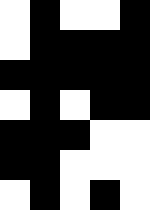[["white", "black", "white", "white", "black"], ["white", "black", "black", "black", "black"], ["black", "black", "black", "black", "black"], ["white", "black", "white", "black", "black"], ["black", "black", "black", "white", "white"], ["black", "black", "white", "white", "white"], ["white", "black", "white", "black", "white"]]